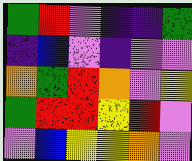[["green", "red", "violet", "indigo", "indigo", "green"], ["indigo", "blue", "violet", "indigo", "violet", "violet"], ["orange", "green", "red", "orange", "violet", "yellow"], ["green", "red", "red", "yellow", "red", "violet"], ["violet", "blue", "yellow", "yellow", "orange", "violet"]]